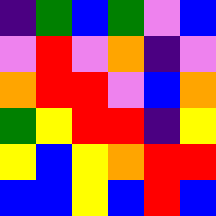[["indigo", "green", "blue", "green", "violet", "blue"], ["violet", "red", "violet", "orange", "indigo", "violet"], ["orange", "red", "red", "violet", "blue", "orange"], ["green", "yellow", "red", "red", "indigo", "yellow"], ["yellow", "blue", "yellow", "orange", "red", "red"], ["blue", "blue", "yellow", "blue", "red", "blue"]]